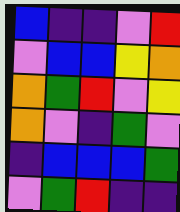[["blue", "indigo", "indigo", "violet", "red"], ["violet", "blue", "blue", "yellow", "orange"], ["orange", "green", "red", "violet", "yellow"], ["orange", "violet", "indigo", "green", "violet"], ["indigo", "blue", "blue", "blue", "green"], ["violet", "green", "red", "indigo", "indigo"]]